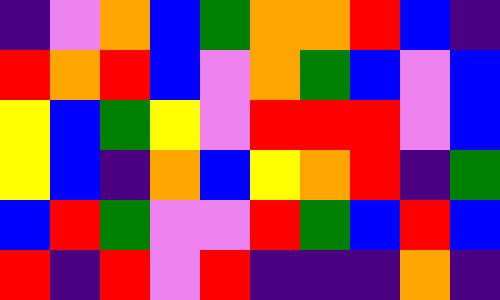[["indigo", "violet", "orange", "blue", "green", "orange", "orange", "red", "blue", "indigo"], ["red", "orange", "red", "blue", "violet", "orange", "green", "blue", "violet", "blue"], ["yellow", "blue", "green", "yellow", "violet", "red", "red", "red", "violet", "blue"], ["yellow", "blue", "indigo", "orange", "blue", "yellow", "orange", "red", "indigo", "green"], ["blue", "red", "green", "violet", "violet", "red", "green", "blue", "red", "blue"], ["red", "indigo", "red", "violet", "red", "indigo", "indigo", "indigo", "orange", "indigo"]]